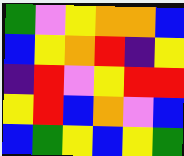[["green", "violet", "yellow", "orange", "orange", "blue"], ["blue", "yellow", "orange", "red", "indigo", "yellow"], ["indigo", "red", "violet", "yellow", "red", "red"], ["yellow", "red", "blue", "orange", "violet", "blue"], ["blue", "green", "yellow", "blue", "yellow", "green"]]